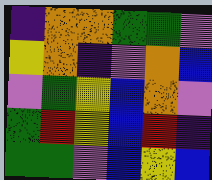[["indigo", "orange", "orange", "green", "green", "violet"], ["yellow", "orange", "indigo", "violet", "orange", "blue"], ["violet", "green", "yellow", "blue", "orange", "violet"], ["green", "red", "yellow", "blue", "red", "indigo"], ["green", "green", "violet", "blue", "yellow", "blue"]]